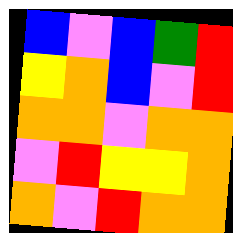[["blue", "violet", "blue", "green", "red"], ["yellow", "orange", "blue", "violet", "red"], ["orange", "orange", "violet", "orange", "orange"], ["violet", "red", "yellow", "yellow", "orange"], ["orange", "violet", "red", "orange", "orange"]]